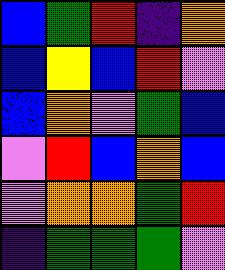[["blue", "green", "red", "indigo", "orange"], ["blue", "yellow", "blue", "red", "violet"], ["blue", "orange", "violet", "green", "blue"], ["violet", "red", "blue", "orange", "blue"], ["violet", "orange", "orange", "green", "red"], ["indigo", "green", "green", "green", "violet"]]